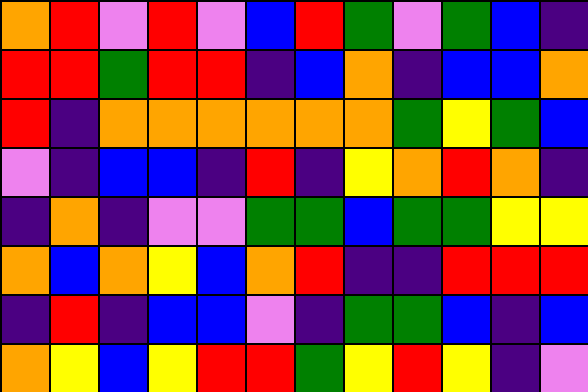[["orange", "red", "violet", "red", "violet", "blue", "red", "green", "violet", "green", "blue", "indigo"], ["red", "red", "green", "red", "red", "indigo", "blue", "orange", "indigo", "blue", "blue", "orange"], ["red", "indigo", "orange", "orange", "orange", "orange", "orange", "orange", "green", "yellow", "green", "blue"], ["violet", "indigo", "blue", "blue", "indigo", "red", "indigo", "yellow", "orange", "red", "orange", "indigo"], ["indigo", "orange", "indigo", "violet", "violet", "green", "green", "blue", "green", "green", "yellow", "yellow"], ["orange", "blue", "orange", "yellow", "blue", "orange", "red", "indigo", "indigo", "red", "red", "red"], ["indigo", "red", "indigo", "blue", "blue", "violet", "indigo", "green", "green", "blue", "indigo", "blue"], ["orange", "yellow", "blue", "yellow", "red", "red", "green", "yellow", "red", "yellow", "indigo", "violet"]]